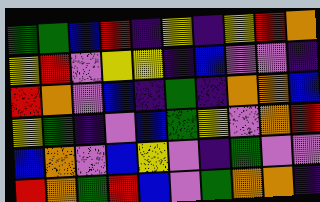[["green", "green", "blue", "red", "indigo", "yellow", "indigo", "yellow", "red", "orange"], ["yellow", "red", "violet", "yellow", "yellow", "indigo", "blue", "violet", "violet", "indigo"], ["red", "orange", "violet", "blue", "indigo", "green", "indigo", "orange", "orange", "blue"], ["yellow", "green", "indigo", "violet", "blue", "green", "yellow", "violet", "orange", "red"], ["blue", "orange", "violet", "blue", "yellow", "violet", "indigo", "green", "violet", "violet"], ["red", "orange", "green", "red", "blue", "violet", "green", "orange", "orange", "indigo"]]